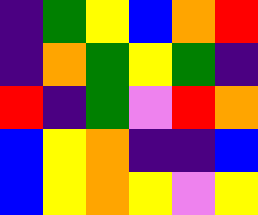[["indigo", "green", "yellow", "blue", "orange", "red"], ["indigo", "orange", "green", "yellow", "green", "indigo"], ["red", "indigo", "green", "violet", "red", "orange"], ["blue", "yellow", "orange", "indigo", "indigo", "blue"], ["blue", "yellow", "orange", "yellow", "violet", "yellow"]]